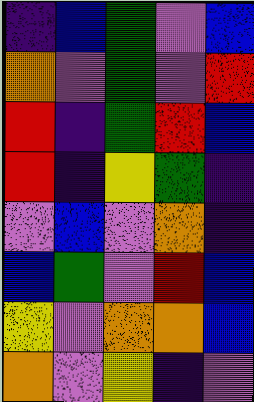[["indigo", "blue", "green", "violet", "blue"], ["orange", "violet", "green", "violet", "red"], ["red", "indigo", "green", "red", "blue"], ["red", "indigo", "yellow", "green", "indigo"], ["violet", "blue", "violet", "orange", "indigo"], ["blue", "green", "violet", "red", "blue"], ["yellow", "violet", "orange", "orange", "blue"], ["orange", "violet", "yellow", "indigo", "violet"]]